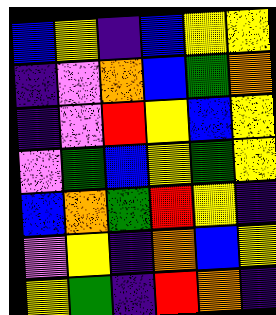[["blue", "yellow", "indigo", "blue", "yellow", "yellow"], ["indigo", "violet", "orange", "blue", "green", "orange"], ["indigo", "violet", "red", "yellow", "blue", "yellow"], ["violet", "green", "blue", "yellow", "green", "yellow"], ["blue", "orange", "green", "red", "yellow", "indigo"], ["violet", "yellow", "indigo", "orange", "blue", "yellow"], ["yellow", "green", "indigo", "red", "orange", "indigo"]]